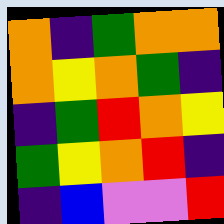[["orange", "indigo", "green", "orange", "orange"], ["orange", "yellow", "orange", "green", "indigo"], ["indigo", "green", "red", "orange", "yellow"], ["green", "yellow", "orange", "red", "indigo"], ["indigo", "blue", "violet", "violet", "red"]]